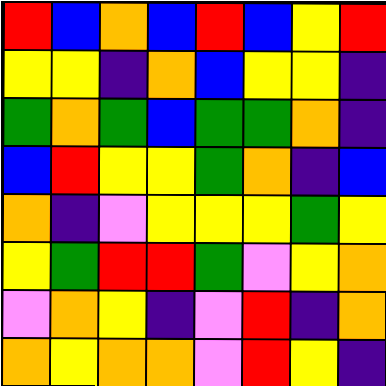[["red", "blue", "orange", "blue", "red", "blue", "yellow", "red"], ["yellow", "yellow", "indigo", "orange", "blue", "yellow", "yellow", "indigo"], ["green", "orange", "green", "blue", "green", "green", "orange", "indigo"], ["blue", "red", "yellow", "yellow", "green", "orange", "indigo", "blue"], ["orange", "indigo", "violet", "yellow", "yellow", "yellow", "green", "yellow"], ["yellow", "green", "red", "red", "green", "violet", "yellow", "orange"], ["violet", "orange", "yellow", "indigo", "violet", "red", "indigo", "orange"], ["orange", "yellow", "orange", "orange", "violet", "red", "yellow", "indigo"]]